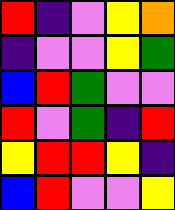[["red", "indigo", "violet", "yellow", "orange"], ["indigo", "violet", "violet", "yellow", "green"], ["blue", "red", "green", "violet", "violet"], ["red", "violet", "green", "indigo", "red"], ["yellow", "red", "red", "yellow", "indigo"], ["blue", "red", "violet", "violet", "yellow"]]